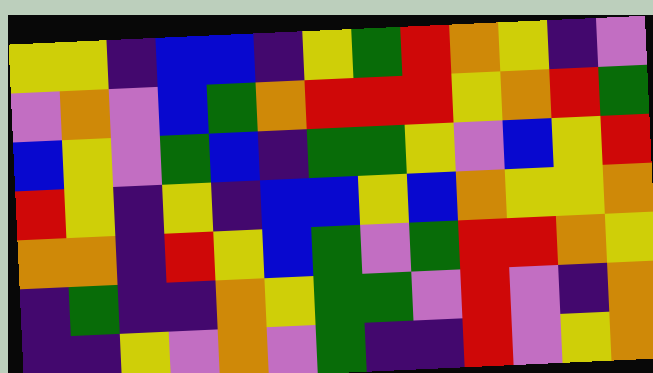[["yellow", "yellow", "indigo", "blue", "blue", "indigo", "yellow", "green", "red", "orange", "yellow", "indigo", "violet"], ["violet", "orange", "violet", "blue", "green", "orange", "red", "red", "red", "yellow", "orange", "red", "green"], ["blue", "yellow", "violet", "green", "blue", "indigo", "green", "green", "yellow", "violet", "blue", "yellow", "red"], ["red", "yellow", "indigo", "yellow", "indigo", "blue", "blue", "yellow", "blue", "orange", "yellow", "yellow", "orange"], ["orange", "orange", "indigo", "red", "yellow", "blue", "green", "violet", "green", "red", "red", "orange", "yellow"], ["indigo", "green", "indigo", "indigo", "orange", "yellow", "green", "green", "violet", "red", "violet", "indigo", "orange"], ["indigo", "indigo", "yellow", "violet", "orange", "violet", "green", "indigo", "indigo", "red", "violet", "yellow", "orange"]]